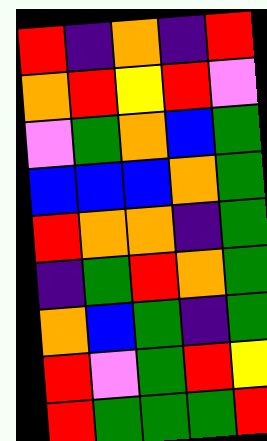[["red", "indigo", "orange", "indigo", "red"], ["orange", "red", "yellow", "red", "violet"], ["violet", "green", "orange", "blue", "green"], ["blue", "blue", "blue", "orange", "green"], ["red", "orange", "orange", "indigo", "green"], ["indigo", "green", "red", "orange", "green"], ["orange", "blue", "green", "indigo", "green"], ["red", "violet", "green", "red", "yellow"], ["red", "green", "green", "green", "red"]]